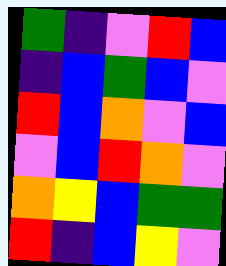[["green", "indigo", "violet", "red", "blue"], ["indigo", "blue", "green", "blue", "violet"], ["red", "blue", "orange", "violet", "blue"], ["violet", "blue", "red", "orange", "violet"], ["orange", "yellow", "blue", "green", "green"], ["red", "indigo", "blue", "yellow", "violet"]]